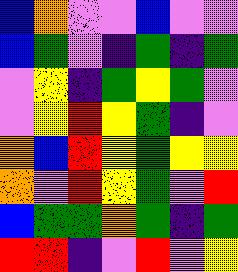[["blue", "orange", "violet", "violet", "blue", "violet", "violet"], ["blue", "green", "violet", "indigo", "green", "indigo", "green"], ["violet", "yellow", "indigo", "green", "yellow", "green", "violet"], ["violet", "yellow", "red", "yellow", "green", "indigo", "violet"], ["orange", "blue", "red", "yellow", "green", "yellow", "yellow"], ["orange", "violet", "red", "yellow", "green", "violet", "red"], ["blue", "green", "green", "orange", "green", "indigo", "green"], ["red", "red", "indigo", "violet", "red", "violet", "yellow"]]